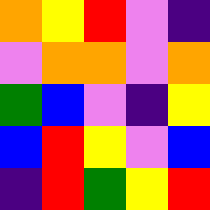[["orange", "yellow", "red", "violet", "indigo"], ["violet", "orange", "orange", "violet", "orange"], ["green", "blue", "violet", "indigo", "yellow"], ["blue", "red", "yellow", "violet", "blue"], ["indigo", "red", "green", "yellow", "red"]]